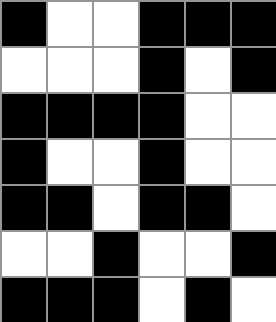[["black", "white", "white", "black", "black", "black"], ["white", "white", "white", "black", "white", "black"], ["black", "black", "black", "black", "white", "white"], ["black", "white", "white", "black", "white", "white"], ["black", "black", "white", "black", "black", "white"], ["white", "white", "black", "white", "white", "black"], ["black", "black", "black", "white", "black", "white"]]